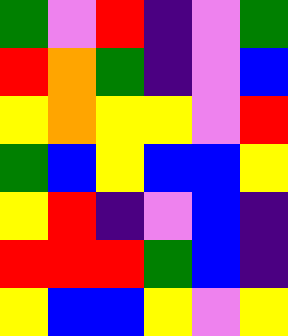[["green", "violet", "red", "indigo", "violet", "green"], ["red", "orange", "green", "indigo", "violet", "blue"], ["yellow", "orange", "yellow", "yellow", "violet", "red"], ["green", "blue", "yellow", "blue", "blue", "yellow"], ["yellow", "red", "indigo", "violet", "blue", "indigo"], ["red", "red", "red", "green", "blue", "indigo"], ["yellow", "blue", "blue", "yellow", "violet", "yellow"]]